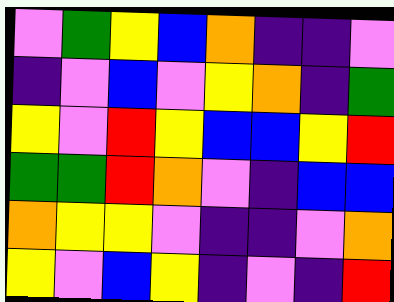[["violet", "green", "yellow", "blue", "orange", "indigo", "indigo", "violet"], ["indigo", "violet", "blue", "violet", "yellow", "orange", "indigo", "green"], ["yellow", "violet", "red", "yellow", "blue", "blue", "yellow", "red"], ["green", "green", "red", "orange", "violet", "indigo", "blue", "blue"], ["orange", "yellow", "yellow", "violet", "indigo", "indigo", "violet", "orange"], ["yellow", "violet", "blue", "yellow", "indigo", "violet", "indigo", "red"]]